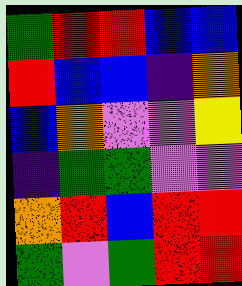[["green", "red", "red", "blue", "blue"], ["red", "blue", "blue", "indigo", "orange"], ["blue", "orange", "violet", "violet", "yellow"], ["indigo", "green", "green", "violet", "violet"], ["orange", "red", "blue", "red", "red"], ["green", "violet", "green", "red", "red"]]